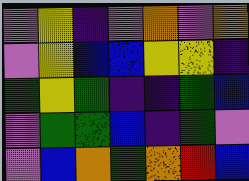[["violet", "yellow", "indigo", "violet", "orange", "violet", "orange"], ["violet", "yellow", "blue", "blue", "yellow", "yellow", "indigo"], ["green", "yellow", "green", "indigo", "indigo", "green", "blue"], ["violet", "green", "green", "blue", "indigo", "green", "violet"], ["violet", "blue", "orange", "green", "orange", "red", "blue"]]